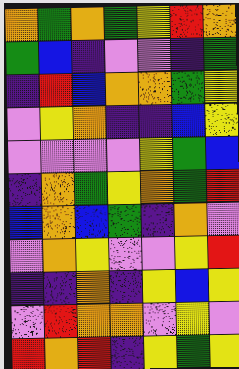[["orange", "green", "orange", "green", "yellow", "red", "orange"], ["green", "blue", "indigo", "violet", "violet", "indigo", "green"], ["indigo", "red", "blue", "orange", "orange", "green", "yellow"], ["violet", "yellow", "orange", "indigo", "indigo", "blue", "yellow"], ["violet", "violet", "violet", "violet", "yellow", "green", "blue"], ["indigo", "orange", "green", "yellow", "orange", "green", "red"], ["blue", "orange", "blue", "green", "indigo", "orange", "violet"], ["violet", "orange", "yellow", "violet", "violet", "yellow", "red"], ["indigo", "indigo", "orange", "indigo", "yellow", "blue", "yellow"], ["violet", "red", "orange", "orange", "violet", "yellow", "violet"], ["red", "orange", "red", "indigo", "yellow", "green", "yellow"]]